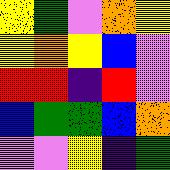[["yellow", "green", "violet", "orange", "yellow"], ["yellow", "orange", "yellow", "blue", "violet"], ["red", "red", "indigo", "red", "violet"], ["blue", "green", "green", "blue", "orange"], ["violet", "violet", "yellow", "indigo", "green"]]